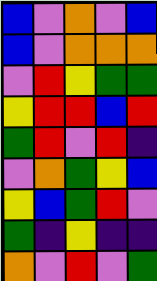[["blue", "violet", "orange", "violet", "blue"], ["blue", "violet", "orange", "orange", "orange"], ["violet", "red", "yellow", "green", "green"], ["yellow", "red", "red", "blue", "red"], ["green", "red", "violet", "red", "indigo"], ["violet", "orange", "green", "yellow", "blue"], ["yellow", "blue", "green", "red", "violet"], ["green", "indigo", "yellow", "indigo", "indigo"], ["orange", "violet", "red", "violet", "green"]]